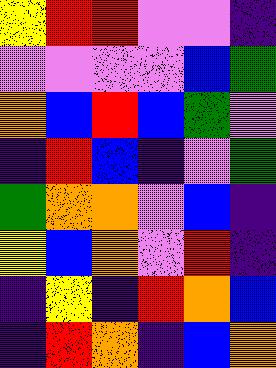[["yellow", "red", "red", "violet", "violet", "indigo"], ["violet", "violet", "violet", "violet", "blue", "green"], ["orange", "blue", "red", "blue", "green", "violet"], ["indigo", "red", "blue", "indigo", "violet", "green"], ["green", "orange", "orange", "violet", "blue", "indigo"], ["yellow", "blue", "orange", "violet", "red", "indigo"], ["indigo", "yellow", "indigo", "red", "orange", "blue"], ["indigo", "red", "orange", "indigo", "blue", "orange"]]